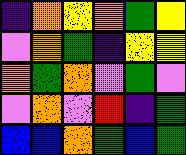[["indigo", "orange", "yellow", "orange", "green", "yellow"], ["violet", "orange", "green", "indigo", "yellow", "yellow"], ["orange", "green", "orange", "violet", "green", "violet"], ["violet", "orange", "violet", "red", "indigo", "green"], ["blue", "blue", "orange", "green", "blue", "green"]]